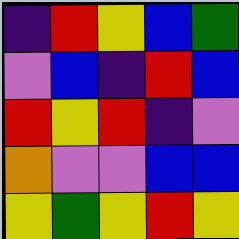[["indigo", "red", "yellow", "blue", "green"], ["violet", "blue", "indigo", "red", "blue"], ["red", "yellow", "red", "indigo", "violet"], ["orange", "violet", "violet", "blue", "blue"], ["yellow", "green", "yellow", "red", "yellow"]]